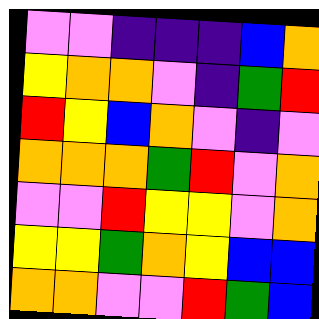[["violet", "violet", "indigo", "indigo", "indigo", "blue", "orange"], ["yellow", "orange", "orange", "violet", "indigo", "green", "red"], ["red", "yellow", "blue", "orange", "violet", "indigo", "violet"], ["orange", "orange", "orange", "green", "red", "violet", "orange"], ["violet", "violet", "red", "yellow", "yellow", "violet", "orange"], ["yellow", "yellow", "green", "orange", "yellow", "blue", "blue"], ["orange", "orange", "violet", "violet", "red", "green", "blue"]]